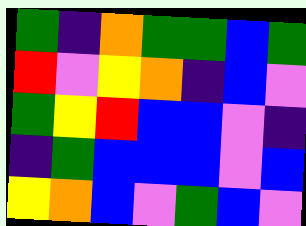[["green", "indigo", "orange", "green", "green", "blue", "green"], ["red", "violet", "yellow", "orange", "indigo", "blue", "violet"], ["green", "yellow", "red", "blue", "blue", "violet", "indigo"], ["indigo", "green", "blue", "blue", "blue", "violet", "blue"], ["yellow", "orange", "blue", "violet", "green", "blue", "violet"]]